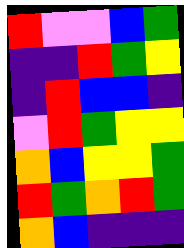[["red", "violet", "violet", "blue", "green"], ["indigo", "indigo", "red", "green", "yellow"], ["indigo", "red", "blue", "blue", "indigo"], ["violet", "red", "green", "yellow", "yellow"], ["orange", "blue", "yellow", "yellow", "green"], ["red", "green", "orange", "red", "green"], ["orange", "blue", "indigo", "indigo", "indigo"]]